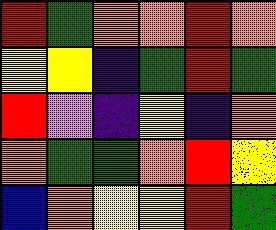[["red", "green", "orange", "orange", "red", "orange"], ["yellow", "yellow", "indigo", "green", "red", "green"], ["red", "violet", "indigo", "yellow", "indigo", "orange"], ["orange", "green", "green", "orange", "red", "yellow"], ["blue", "orange", "yellow", "yellow", "red", "green"]]